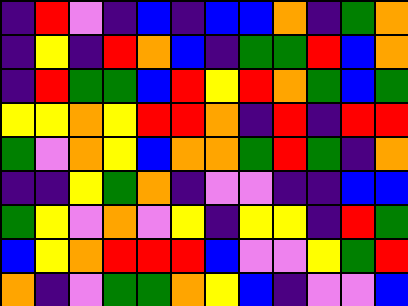[["indigo", "red", "violet", "indigo", "blue", "indigo", "blue", "blue", "orange", "indigo", "green", "orange"], ["indigo", "yellow", "indigo", "red", "orange", "blue", "indigo", "green", "green", "red", "blue", "orange"], ["indigo", "red", "green", "green", "blue", "red", "yellow", "red", "orange", "green", "blue", "green"], ["yellow", "yellow", "orange", "yellow", "red", "red", "orange", "indigo", "red", "indigo", "red", "red"], ["green", "violet", "orange", "yellow", "blue", "orange", "orange", "green", "red", "green", "indigo", "orange"], ["indigo", "indigo", "yellow", "green", "orange", "indigo", "violet", "violet", "indigo", "indigo", "blue", "blue"], ["green", "yellow", "violet", "orange", "violet", "yellow", "indigo", "yellow", "yellow", "indigo", "red", "green"], ["blue", "yellow", "orange", "red", "red", "red", "blue", "violet", "violet", "yellow", "green", "red"], ["orange", "indigo", "violet", "green", "green", "orange", "yellow", "blue", "indigo", "violet", "violet", "blue"]]